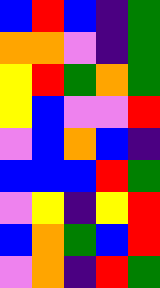[["blue", "red", "blue", "indigo", "green"], ["orange", "orange", "violet", "indigo", "green"], ["yellow", "red", "green", "orange", "green"], ["yellow", "blue", "violet", "violet", "red"], ["violet", "blue", "orange", "blue", "indigo"], ["blue", "blue", "blue", "red", "green"], ["violet", "yellow", "indigo", "yellow", "red"], ["blue", "orange", "green", "blue", "red"], ["violet", "orange", "indigo", "red", "green"]]